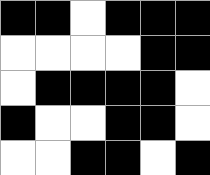[["black", "black", "white", "black", "black", "black"], ["white", "white", "white", "white", "black", "black"], ["white", "black", "black", "black", "black", "white"], ["black", "white", "white", "black", "black", "white"], ["white", "white", "black", "black", "white", "black"]]